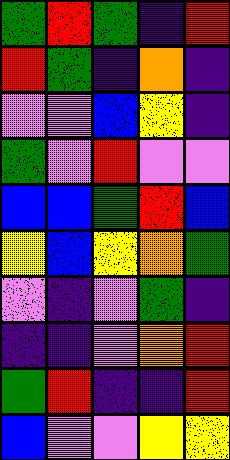[["green", "red", "green", "indigo", "red"], ["red", "green", "indigo", "orange", "indigo"], ["violet", "violet", "blue", "yellow", "indigo"], ["green", "violet", "red", "violet", "violet"], ["blue", "blue", "green", "red", "blue"], ["yellow", "blue", "yellow", "orange", "green"], ["violet", "indigo", "violet", "green", "indigo"], ["indigo", "indigo", "violet", "orange", "red"], ["green", "red", "indigo", "indigo", "red"], ["blue", "violet", "violet", "yellow", "yellow"]]